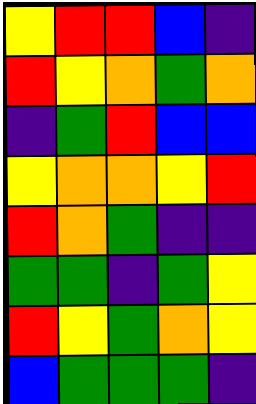[["yellow", "red", "red", "blue", "indigo"], ["red", "yellow", "orange", "green", "orange"], ["indigo", "green", "red", "blue", "blue"], ["yellow", "orange", "orange", "yellow", "red"], ["red", "orange", "green", "indigo", "indigo"], ["green", "green", "indigo", "green", "yellow"], ["red", "yellow", "green", "orange", "yellow"], ["blue", "green", "green", "green", "indigo"]]